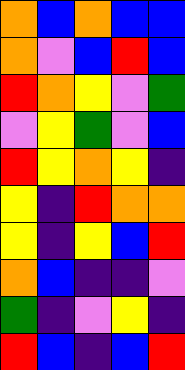[["orange", "blue", "orange", "blue", "blue"], ["orange", "violet", "blue", "red", "blue"], ["red", "orange", "yellow", "violet", "green"], ["violet", "yellow", "green", "violet", "blue"], ["red", "yellow", "orange", "yellow", "indigo"], ["yellow", "indigo", "red", "orange", "orange"], ["yellow", "indigo", "yellow", "blue", "red"], ["orange", "blue", "indigo", "indigo", "violet"], ["green", "indigo", "violet", "yellow", "indigo"], ["red", "blue", "indigo", "blue", "red"]]